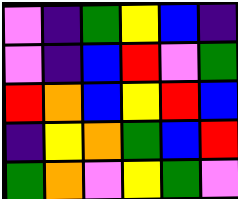[["violet", "indigo", "green", "yellow", "blue", "indigo"], ["violet", "indigo", "blue", "red", "violet", "green"], ["red", "orange", "blue", "yellow", "red", "blue"], ["indigo", "yellow", "orange", "green", "blue", "red"], ["green", "orange", "violet", "yellow", "green", "violet"]]